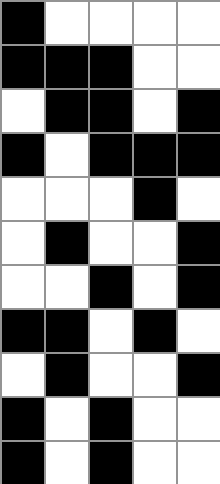[["black", "white", "white", "white", "white"], ["black", "black", "black", "white", "white"], ["white", "black", "black", "white", "black"], ["black", "white", "black", "black", "black"], ["white", "white", "white", "black", "white"], ["white", "black", "white", "white", "black"], ["white", "white", "black", "white", "black"], ["black", "black", "white", "black", "white"], ["white", "black", "white", "white", "black"], ["black", "white", "black", "white", "white"], ["black", "white", "black", "white", "white"]]